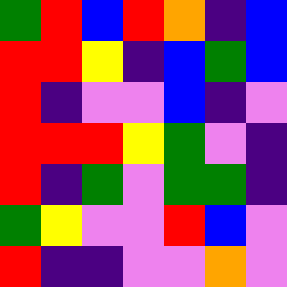[["green", "red", "blue", "red", "orange", "indigo", "blue"], ["red", "red", "yellow", "indigo", "blue", "green", "blue"], ["red", "indigo", "violet", "violet", "blue", "indigo", "violet"], ["red", "red", "red", "yellow", "green", "violet", "indigo"], ["red", "indigo", "green", "violet", "green", "green", "indigo"], ["green", "yellow", "violet", "violet", "red", "blue", "violet"], ["red", "indigo", "indigo", "violet", "violet", "orange", "violet"]]